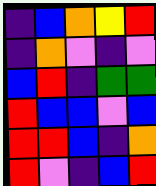[["indigo", "blue", "orange", "yellow", "red"], ["indigo", "orange", "violet", "indigo", "violet"], ["blue", "red", "indigo", "green", "green"], ["red", "blue", "blue", "violet", "blue"], ["red", "red", "blue", "indigo", "orange"], ["red", "violet", "indigo", "blue", "red"]]